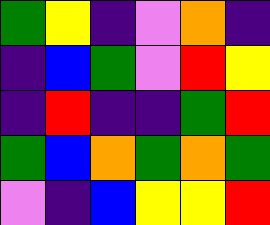[["green", "yellow", "indigo", "violet", "orange", "indigo"], ["indigo", "blue", "green", "violet", "red", "yellow"], ["indigo", "red", "indigo", "indigo", "green", "red"], ["green", "blue", "orange", "green", "orange", "green"], ["violet", "indigo", "blue", "yellow", "yellow", "red"]]